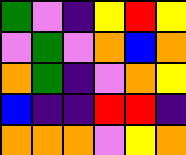[["green", "violet", "indigo", "yellow", "red", "yellow"], ["violet", "green", "violet", "orange", "blue", "orange"], ["orange", "green", "indigo", "violet", "orange", "yellow"], ["blue", "indigo", "indigo", "red", "red", "indigo"], ["orange", "orange", "orange", "violet", "yellow", "orange"]]